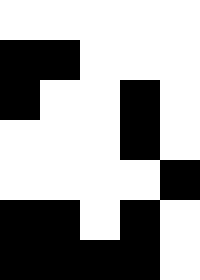[["white", "white", "white", "white", "white"], ["black", "black", "white", "white", "white"], ["black", "white", "white", "black", "white"], ["white", "white", "white", "black", "white"], ["white", "white", "white", "white", "black"], ["black", "black", "white", "black", "white"], ["black", "black", "black", "black", "white"]]